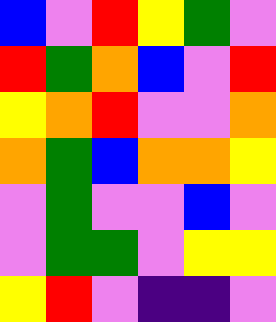[["blue", "violet", "red", "yellow", "green", "violet"], ["red", "green", "orange", "blue", "violet", "red"], ["yellow", "orange", "red", "violet", "violet", "orange"], ["orange", "green", "blue", "orange", "orange", "yellow"], ["violet", "green", "violet", "violet", "blue", "violet"], ["violet", "green", "green", "violet", "yellow", "yellow"], ["yellow", "red", "violet", "indigo", "indigo", "violet"]]